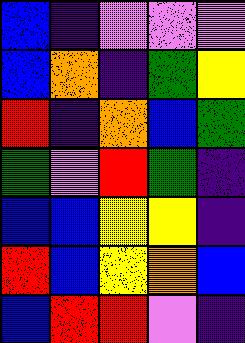[["blue", "indigo", "violet", "violet", "violet"], ["blue", "orange", "indigo", "green", "yellow"], ["red", "indigo", "orange", "blue", "green"], ["green", "violet", "red", "green", "indigo"], ["blue", "blue", "yellow", "yellow", "indigo"], ["red", "blue", "yellow", "orange", "blue"], ["blue", "red", "red", "violet", "indigo"]]